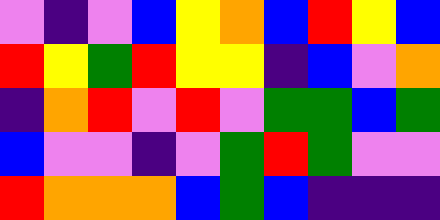[["violet", "indigo", "violet", "blue", "yellow", "orange", "blue", "red", "yellow", "blue"], ["red", "yellow", "green", "red", "yellow", "yellow", "indigo", "blue", "violet", "orange"], ["indigo", "orange", "red", "violet", "red", "violet", "green", "green", "blue", "green"], ["blue", "violet", "violet", "indigo", "violet", "green", "red", "green", "violet", "violet"], ["red", "orange", "orange", "orange", "blue", "green", "blue", "indigo", "indigo", "indigo"]]